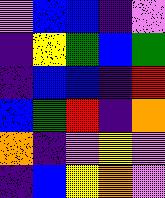[["violet", "blue", "blue", "indigo", "violet"], ["indigo", "yellow", "green", "blue", "green"], ["indigo", "blue", "blue", "indigo", "red"], ["blue", "green", "red", "indigo", "orange"], ["orange", "indigo", "violet", "yellow", "violet"], ["indigo", "blue", "yellow", "orange", "violet"]]